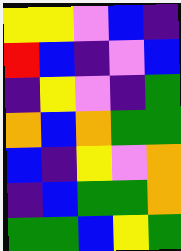[["yellow", "yellow", "violet", "blue", "indigo"], ["red", "blue", "indigo", "violet", "blue"], ["indigo", "yellow", "violet", "indigo", "green"], ["orange", "blue", "orange", "green", "green"], ["blue", "indigo", "yellow", "violet", "orange"], ["indigo", "blue", "green", "green", "orange"], ["green", "green", "blue", "yellow", "green"]]